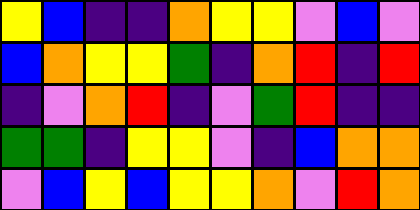[["yellow", "blue", "indigo", "indigo", "orange", "yellow", "yellow", "violet", "blue", "violet"], ["blue", "orange", "yellow", "yellow", "green", "indigo", "orange", "red", "indigo", "red"], ["indigo", "violet", "orange", "red", "indigo", "violet", "green", "red", "indigo", "indigo"], ["green", "green", "indigo", "yellow", "yellow", "violet", "indigo", "blue", "orange", "orange"], ["violet", "blue", "yellow", "blue", "yellow", "yellow", "orange", "violet", "red", "orange"]]